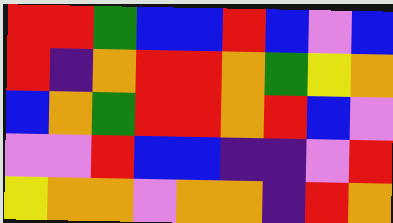[["red", "red", "green", "blue", "blue", "red", "blue", "violet", "blue"], ["red", "indigo", "orange", "red", "red", "orange", "green", "yellow", "orange"], ["blue", "orange", "green", "red", "red", "orange", "red", "blue", "violet"], ["violet", "violet", "red", "blue", "blue", "indigo", "indigo", "violet", "red"], ["yellow", "orange", "orange", "violet", "orange", "orange", "indigo", "red", "orange"]]